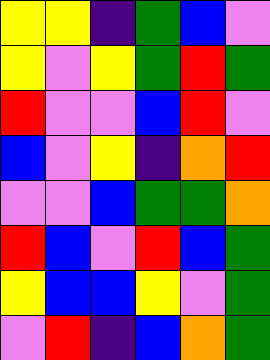[["yellow", "yellow", "indigo", "green", "blue", "violet"], ["yellow", "violet", "yellow", "green", "red", "green"], ["red", "violet", "violet", "blue", "red", "violet"], ["blue", "violet", "yellow", "indigo", "orange", "red"], ["violet", "violet", "blue", "green", "green", "orange"], ["red", "blue", "violet", "red", "blue", "green"], ["yellow", "blue", "blue", "yellow", "violet", "green"], ["violet", "red", "indigo", "blue", "orange", "green"]]